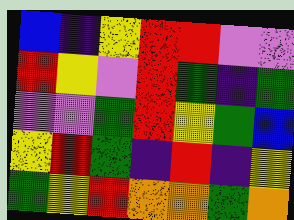[["blue", "indigo", "yellow", "red", "red", "violet", "violet"], ["red", "yellow", "violet", "red", "green", "indigo", "green"], ["violet", "violet", "green", "red", "yellow", "green", "blue"], ["yellow", "red", "green", "indigo", "red", "indigo", "yellow"], ["green", "yellow", "red", "orange", "orange", "green", "orange"]]